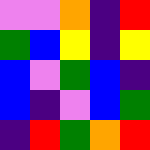[["violet", "violet", "orange", "indigo", "red"], ["green", "blue", "yellow", "indigo", "yellow"], ["blue", "violet", "green", "blue", "indigo"], ["blue", "indigo", "violet", "blue", "green"], ["indigo", "red", "green", "orange", "red"]]